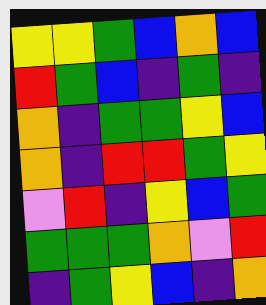[["yellow", "yellow", "green", "blue", "orange", "blue"], ["red", "green", "blue", "indigo", "green", "indigo"], ["orange", "indigo", "green", "green", "yellow", "blue"], ["orange", "indigo", "red", "red", "green", "yellow"], ["violet", "red", "indigo", "yellow", "blue", "green"], ["green", "green", "green", "orange", "violet", "red"], ["indigo", "green", "yellow", "blue", "indigo", "orange"]]